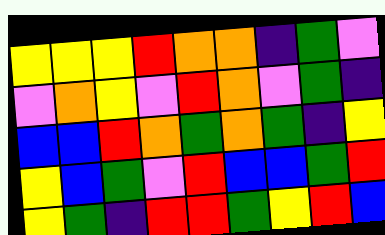[["yellow", "yellow", "yellow", "red", "orange", "orange", "indigo", "green", "violet"], ["violet", "orange", "yellow", "violet", "red", "orange", "violet", "green", "indigo"], ["blue", "blue", "red", "orange", "green", "orange", "green", "indigo", "yellow"], ["yellow", "blue", "green", "violet", "red", "blue", "blue", "green", "red"], ["yellow", "green", "indigo", "red", "red", "green", "yellow", "red", "blue"]]